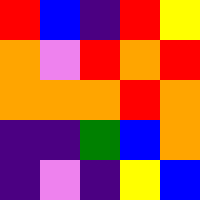[["red", "blue", "indigo", "red", "yellow"], ["orange", "violet", "red", "orange", "red"], ["orange", "orange", "orange", "red", "orange"], ["indigo", "indigo", "green", "blue", "orange"], ["indigo", "violet", "indigo", "yellow", "blue"]]